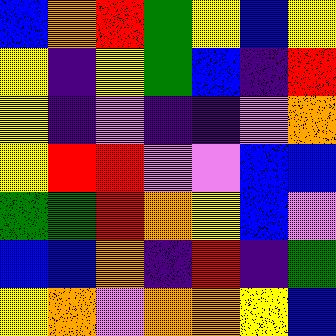[["blue", "orange", "red", "green", "yellow", "blue", "yellow"], ["yellow", "indigo", "yellow", "green", "blue", "indigo", "red"], ["yellow", "indigo", "violet", "indigo", "indigo", "violet", "orange"], ["yellow", "red", "red", "violet", "violet", "blue", "blue"], ["green", "green", "red", "orange", "yellow", "blue", "violet"], ["blue", "blue", "orange", "indigo", "red", "indigo", "green"], ["yellow", "orange", "violet", "orange", "orange", "yellow", "blue"]]